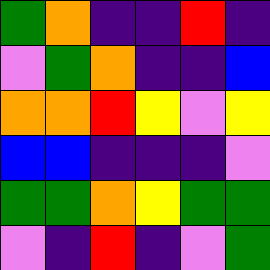[["green", "orange", "indigo", "indigo", "red", "indigo"], ["violet", "green", "orange", "indigo", "indigo", "blue"], ["orange", "orange", "red", "yellow", "violet", "yellow"], ["blue", "blue", "indigo", "indigo", "indigo", "violet"], ["green", "green", "orange", "yellow", "green", "green"], ["violet", "indigo", "red", "indigo", "violet", "green"]]